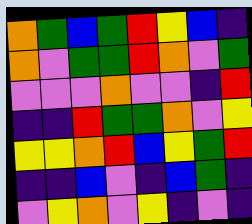[["orange", "green", "blue", "green", "red", "yellow", "blue", "indigo"], ["orange", "violet", "green", "green", "red", "orange", "violet", "green"], ["violet", "violet", "violet", "orange", "violet", "violet", "indigo", "red"], ["indigo", "indigo", "red", "green", "green", "orange", "violet", "yellow"], ["yellow", "yellow", "orange", "red", "blue", "yellow", "green", "red"], ["indigo", "indigo", "blue", "violet", "indigo", "blue", "green", "indigo"], ["violet", "yellow", "orange", "violet", "yellow", "indigo", "violet", "indigo"]]